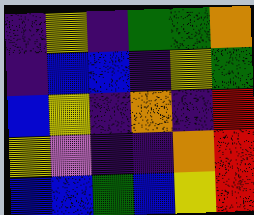[["indigo", "yellow", "indigo", "green", "green", "orange"], ["indigo", "blue", "blue", "indigo", "yellow", "green"], ["blue", "yellow", "indigo", "orange", "indigo", "red"], ["yellow", "violet", "indigo", "indigo", "orange", "red"], ["blue", "blue", "green", "blue", "yellow", "red"]]